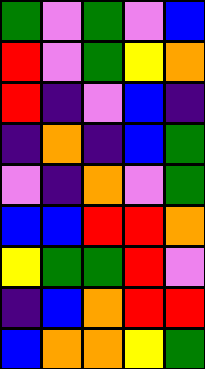[["green", "violet", "green", "violet", "blue"], ["red", "violet", "green", "yellow", "orange"], ["red", "indigo", "violet", "blue", "indigo"], ["indigo", "orange", "indigo", "blue", "green"], ["violet", "indigo", "orange", "violet", "green"], ["blue", "blue", "red", "red", "orange"], ["yellow", "green", "green", "red", "violet"], ["indigo", "blue", "orange", "red", "red"], ["blue", "orange", "orange", "yellow", "green"]]